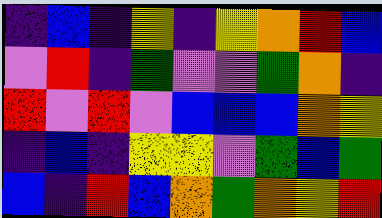[["indigo", "blue", "indigo", "yellow", "indigo", "yellow", "orange", "red", "blue"], ["violet", "red", "indigo", "green", "violet", "violet", "green", "orange", "indigo"], ["red", "violet", "red", "violet", "blue", "blue", "blue", "orange", "yellow"], ["indigo", "blue", "indigo", "yellow", "yellow", "violet", "green", "blue", "green"], ["blue", "indigo", "red", "blue", "orange", "green", "orange", "yellow", "red"]]